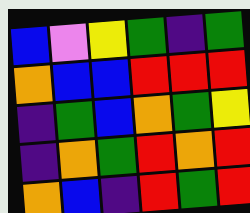[["blue", "violet", "yellow", "green", "indigo", "green"], ["orange", "blue", "blue", "red", "red", "red"], ["indigo", "green", "blue", "orange", "green", "yellow"], ["indigo", "orange", "green", "red", "orange", "red"], ["orange", "blue", "indigo", "red", "green", "red"]]